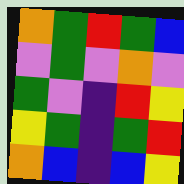[["orange", "green", "red", "green", "blue"], ["violet", "green", "violet", "orange", "violet"], ["green", "violet", "indigo", "red", "yellow"], ["yellow", "green", "indigo", "green", "red"], ["orange", "blue", "indigo", "blue", "yellow"]]